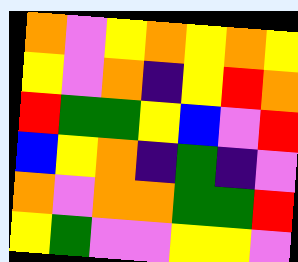[["orange", "violet", "yellow", "orange", "yellow", "orange", "yellow"], ["yellow", "violet", "orange", "indigo", "yellow", "red", "orange"], ["red", "green", "green", "yellow", "blue", "violet", "red"], ["blue", "yellow", "orange", "indigo", "green", "indigo", "violet"], ["orange", "violet", "orange", "orange", "green", "green", "red"], ["yellow", "green", "violet", "violet", "yellow", "yellow", "violet"]]